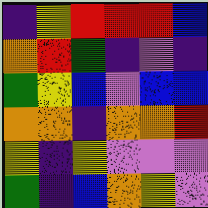[["indigo", "yellow", "red", "red", "red", "blue"], ["orange", "red", "green", "indigo", "violet", "indigo"], ["green", "yellow", "blue", "violet", "blue", "blue"], ["orange", "orange", "indigo", "orange", "orange", "red"], ["yellow", "indigo", "yellow", "violet", "violet", "violet"], ["green", "indigo", "blue", "orange", "yellow", "violet"]]